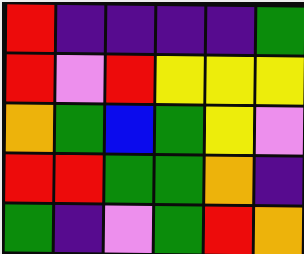[["red", "indigo", "indigo", "indigo", "indigo", "green"], ["red", "violet", "red", "yellow", "yellow", "yellow"], ["orange", "green", "blue", "green", "yellow", "violet"], ["red", "red", "green", "green", "orange", "indigo"], ["green", "indigo", "violet", "green", "red", "orange"]]